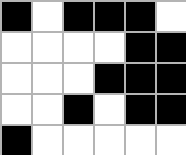[["black", "white", "black", "black", "black", "white"], ["white", "white", "white", "white", "black", "black"], ["white", "white", "white", "black", "black", "black"], ["white", "white", "black", "white", "black", "black"], ["black", "white", "white", "white", "white", "white"]]